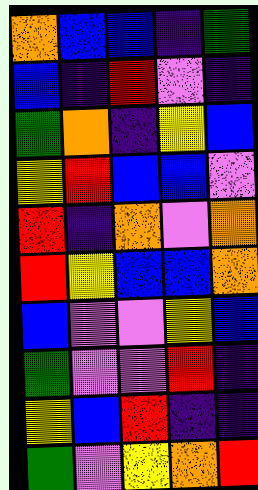[["orange", "blue", "blue", "indigo", "green"], ["blue", "indigo", "red", "violet", "indigo"], ["green", "orange", "indigo", "yellow", "blue"], ["yellow", "red", "blue", "blue", "violet"], ["red", "indigo", "orange", "violet", "orange"], ["red", "yellow", "blue", "blue", "orange"], ["blue", "violet", "violet", "yellow", "blue"], ["green", "violet", "violet", "red", "indigo"], ["yellow", "blue", "red", "indigo", "indigo"], ["green", "violet", "yellow", "orange", "red"]]